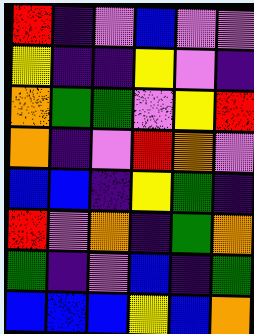[["red", "indigo", "violet", "blue", "violet", "violet"], ["yellow", "indigo", "indigo", "yellow", "violet", "indigo"], ["orange", "green", "green", "violet", "yellow", "red"], ["orange", "indigo", "violet", "red", "orange", "violet"], ["blue", "blue", "indigo", "yellow", "green", "indigo"], ["red", "violet", "orange", "indigo", "green", "orange"], ["green", "indigo", "violet", "blue", "indigo", "green"], ["blue", "blue", "blue", "yellow", "blue", "orange"]]